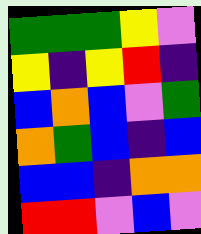[["green", "green", "green", "yellow", "violet"], ["yellow", "indigo", "yellow", "red", "indigo"], ["blue", "orange", "blue", "violet", "green"], ["orange", "green", "blue", "indigo", "blue"], ["blue", "blue", "indigo", "orange", "orange"], ["red", "red", "violet", "blue", "violet"]]